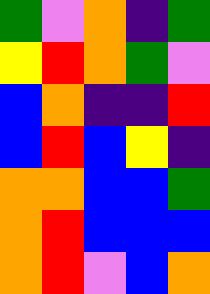[["green", "violet", "orange", "indigo", "green"], ["yellow", "red", "orange", "green", "violet"], ["blue", "orange", "indigo", "indigo", "red"], ["blue", "red", "blue", "yellow", "indigo"], ["orange", "orange", "blue", "blue", "green"], ["orange", "red", "blue", "blue", "blue"], ["orange", "red", "violet", "blue", "orange"]]